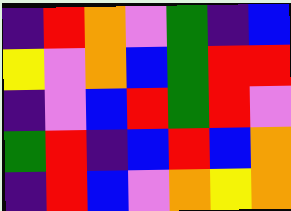[["indigo", "red", "orange", "violet", "green", "indigo", "blue"], ["yellow", "violet", "orange", "blue", "green", "red", "red"], ["indigo", "violet", "blue", "red", "green", "red", "violet"], ["green", "red", "indigo", "blue", "red", "blue", "orange"], ["indigo", "red", "blue", "violet", "orange", "yellow", "orange"]]